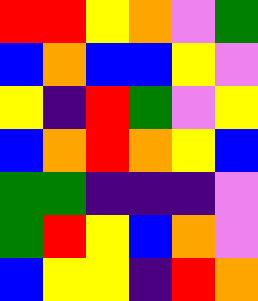[["red", "red", "yellow", "orange", "violet", "green"], ["blue", "orange", "blue", "blue", "yellow", "violet"], ["yellow", "indigo", "red", "green", "violet", "yellow"], ["blue", "orange", "red", "orange", "yellow", "blue"], ["green", "green", "indigo", "indigo", "indigo", "violet"], ["green", "red", "yellow", "blue", "orange", "violet"], ["blue", "yellow", "yellow", "indigo", "red", "orange"]]